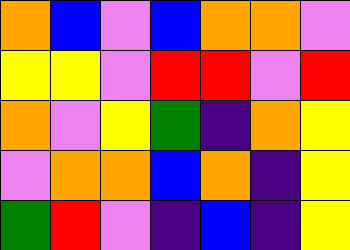[["orange", "blue", "violet", "blue", "orange", "orange", "violet"], ["yellow", "yellow", "violet", "red", "red", "violet", "red"], ["orange", "violet", "yellow", "green", "indigo", "orange", "yellow"], ["violet", "orange", "orange", "blue", "orange", "indigo", "yellow"], ["green", "red", "violet", "indigo", "blue", "indigo", "yellow"]]